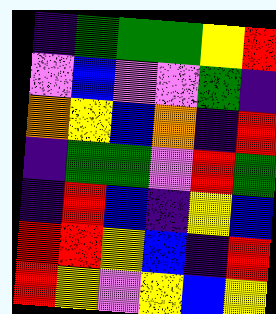[["indigo", "green", "green", "green", "yellow", "red"], ["violet", "blue", "violet", "violet", "green", "indigo"], ["orange", "yellow", "blue", "orange", "indigo", "red"], ["indigo", "green", "green", "violet", "red", "green"], ["indigo", "red", "blue", "indigo", "yellow", "blue"], ["red", "red", "yellow", "blue", "indigo", "red"], ["red", "yellow", "violet", "yellow", "blue", "yellow"]]